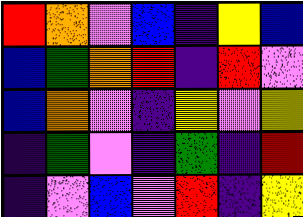[["red", "orange", "violet", "blue", "indigo", "yellow", "blue"], ["blue", "green", "orange", "red", "indigo", "red", "violet"], ["blue", "orange", "violet", "indigo", "yellow", "violet", "yellow"], ["indigo", "green", "violet", "indigo", "green", "indigo", "red"], ["indigo", "violet", "blue", "violet", "red", "indigo", "yellow"]]